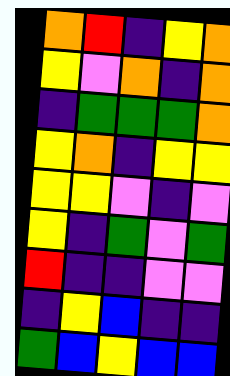[["orange", "red", "indigo", "yellow", "orange"], ["yellow", "violet", "orange", "indigo", "orange"], ["indigo", "green", "green", "green", "orange"], ["yellow", "orange", "indigo", "yellow", "yellow"], ["yellow", "yellow", "violet", "indigo", "violet"], ["yellow", "indigo", "green", "violet", "green"], ["red", "indigo", "indigo", "violet", "violet"], ["indigo", "yellow", "blue", "indigo", "indigo"], ["green", "blue", "yellow", "blue", "blue"]]